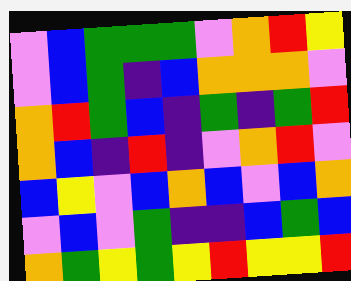[["violet", "blue", "green", "green", "green", "violet", "orange", "red", "yellow"], ["violet", "blue", "green", "indigo", "blue", "orange", "orange", "orange", "violet"], ["orange", "red", "green", "blue", "indigo", "green", "indigo", "green", "red"], ["orange", "blue", "indigo", "red", "indigo", "violet", "orange", "red", "violet"], ["blue", "yellow", "violet", "blue", "orange", "blue", "violet", "blue", "orange"], ["violet", "blue", "violet", "green", "indigo", "indigo", "blue", "green", "blue"], ["orange", "green", "yellow", "green", "yellow", "red", "yellow", "yellow", "red"]]